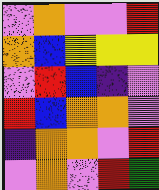[["violet", "orange", "violet", "violet", "red"], ["orange", "blue", "yellow", "yellow", "yellow"], ["violet", "red", "blue", "indigo", "violet"], ["red", "blue", "orange", "orange", "violet"], ["indigo", "orange", "orange", "violet", "red"], ["violet", "orange", "violet", "red", "green"]]